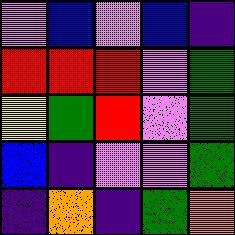[["violet", "blue", "violet", "blue", "indigo"], ["red", "red", "red", "violet", "green"], ["yellow", "green", "red", "violet", "green"], ["blue", "indigo", "violet", "violet", "green"], ["indigo", "orange", "indigo", "green", "orange"]]